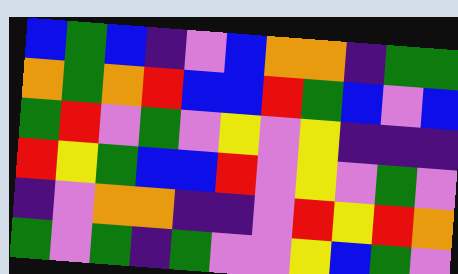[["blue", "green", "blue", "indigo", "violet", "blue", "orange", "orange", "indigo", "green", "green"], ["orange", "green", "orange", "red", "blue", "blue", "red", "green", "blue", "violet", "blue"], ["green", "red", "violet", "green", "violet", "yellow", "violet", "yellow", "indigo", "indigo", "indigo"], ["red", "yellow", "green", "blue", "blue", "red", "violet", "yellow", "violet", "green", "violet"], ["indigo", "violet", "orange", "orange", "indigo", "indigo", "violet", "red", "yellow", "red", "orange"], ["green", "violet", "green", "indigo", "green", "violet", "violet", "yellow", "blue", "green", "violet"]]